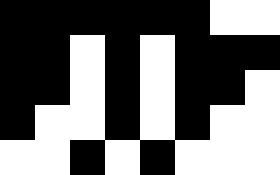[["black", "black", "black", "black", "black", "black", "white", "white"], ["black", "black", "white", "black", "white", "black", "black", "black"], ["black", "black", "white", "black", "white", "black", "black", "white"], ["black", "white", "white", "black", "white", "black", "white", "white"], ["white", "white", "black", "white", "black", "white", "white", "white"]]